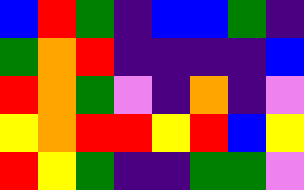[["blue", "red", "green", "indigo", "blue", "blue", "green", "indigo"], ["green", "orange", "red", "indigo", "indigo", "indigo", "indigo", "blue"], ["red", "orange", "green", "violet", "indigo", "orange", "indigo", "violet"], ["yellow", "orange", "red", "red", "yellow", "red", "blue", "yellow"], ["red", "yellow", "green", "indigo", "indigo", "green", "green", "violet"]]